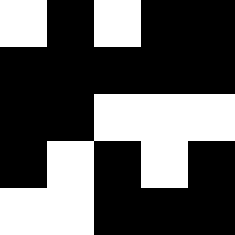[["white", "black", "white", "black", "black"], ["black", "black", "black", "black", "black"], ["black", "black", "white", "white", "white"], ["black", "white", "black", "white", "black"], ["white", "white", "black", "black", "black"]]